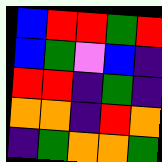[["blue", "red", "red", "green", "red"], ["blue", "green", "violet", "blue", "indigo"], ["red", "red", "indigo", "green", "indigo"], ["orange", "orange", "indigo", "red", "orange"], ["indigo", "green", "orange", "orange", "green"]]